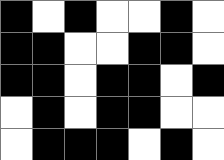[["black", "white", "black", "white", "white", "black", "white"], ["black", "black", "white", "white", "black", "black", "white"], ["black", "black", "white", "black", "black", "white", "black"], ["white", "black", "white", "black", "black", "white", "white"], ["white", "black", "black", "black", "white", "black", "white"]]